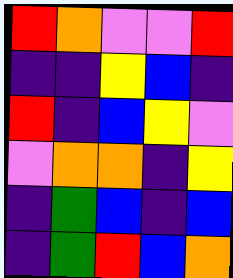[["red", "orange", "violet", "violet", "red"], ["indigo", "indigo", "yellow", "blue", "indigo"], ["red", "indigo", "blue", "yellow", "violet"], ["violet", "orange", "orange", "indigo", "yellow"], ["indigo", "green", "blue", "indigo", "blue"], ["indigo", "green", "red", "blue", "orange"]]